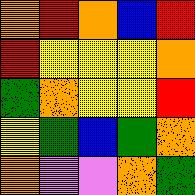[["orange", "red", "orange", "blue", "red"], ["red", "yellow", "yellow", "yellow", "orange"], ["green", "orange", "yellow", "yellow", "red"], ["yellow", "green", "blue", "green", "orange"], ["orange", "violet", "violet", "orange", "green"]]